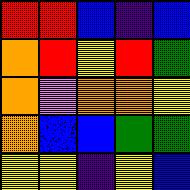[["red", "red", "blue", "indigo", "blue"], ["orange", "red", "yellow", "red", "green"], ["orange", "violet", "orange", "orange", "yellow"], ["orange", "blue", "blue", "green", "green"], ["yellow", "yellow", "indigo", "yellow", "blue"]]